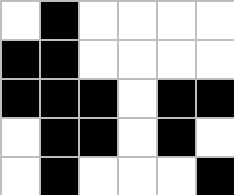[["white", "black", "white", "white", "white", "white"], ["black", "black", "white", "white", "white", "white"], ["black", "black", "black", "white", "black", "black"], ["white", "black", "black", "white", "black", "white"], ["white", "black", "white", "white", "white", "black"]]